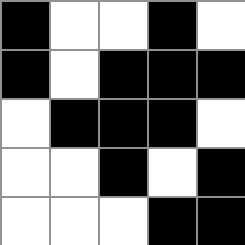[["black", "white", "white", "black", "white"], ["black", "white", "black", "black", "black"], ["white", "black", "black", "black", "white"], ["white", "white", "black", "white", "black"], ["white", "white", "white", "black", "black"]]